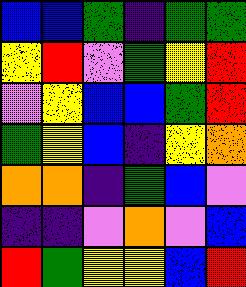[["blue", "blue", "green", "indigo", "green", "green"], ["yellow", "red", "violet", "green", "yellow", "red"], ["violet", "yellow", "blue", "blue", "green", "red"], ["green", "yellow", "blue", "indigo", "yellow", "orange"], ["orange", "orange", "indigo", "green", "blue", "violet"], ["indigo", "indigo", "violet", "orange", "violet", "blue"], ["red", "green", "yellow", "yellow", "blue", "red"]]